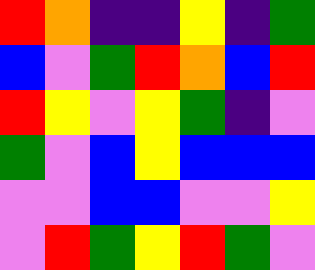[["red", "orange", "indigo", "indigo", "yellow", "indigo", "green"], ["blue", "violet", "green", "red", "orange", "blue", "red"], ["red", "yellow", "violet", "yellow", "green", "indigo", "violet"], ["green", "violet", "blue", "yellow", "blue", "blue", "blue"], ["violet", "violet", "blue", "blue", "violet", "violet", "yellow"], ["violet", "red", "green", "yellow", "red", "green", "violet"]]